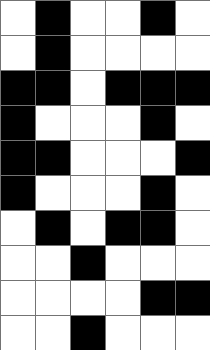[["white", "black", "white", "white", "black", "white"], ["white", "black", "white", "white", "white", "white"], ["black", "black", "white", "black", "black", "black"], ["black", "white", "white", "white", "black", "white"], ["black", "black", "white", "white", "white", "black"], ["black", "white", "white", "white", "black", "white"], ["white", "black", "white", "black", "black", "white"], ["white", "white", "black", "white", "white", "white"], ["white", "white", "white", "white", "black", "black"], ["white", "white", "black", "white", "white", "white"]]